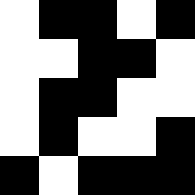[["white", "black", "black", "white", "black"], ["white", "white", "black", "black", "white"], ["white", "black", "black", "white", "white"], ["white", "black", "white", "white", "black"], ["black", "white", "black", "black", "black"]]